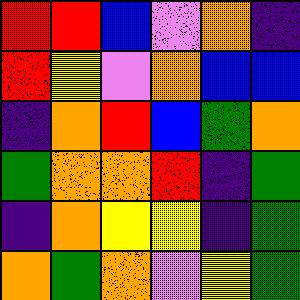[["red", "red", "blue", "violet", "orange", "indigo"], ["red", "yellow", "violet", "orange", "blue", "blue"], ["indigo", "orange", "red", "blue", "green", "orange"], ["green", "orange", "orange", "red", "indigo", "green"], ["indigo", "orange", "yellow", "yellow", "indigo", "green"], ["orange", "green", "orange", "violet", "yellow", "green"]]